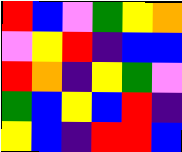[["red", "blue", "violet", "green", "yellow", "orange"], ["violet", "yellow", "red", "indigo", "blue", "blue"], ["red", "orange", "indigo", "yellow", "green", "violet"], ["green", "blue", "yellow", "blue", "red", "indigo"], ["yellow", "blue", "indigo", "red", "red", "blue"]]